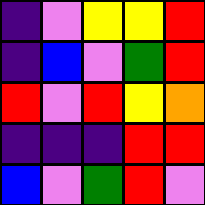[["indigo", "violet", "yellow", "yellow", "red"], ["indigo", "blue", "violet", "green", "red"], ["red", "violet", "red", "yellow", "orange"], ["indigo", "indigo", "indigo", "red", "red"], ["blue", "violet", "green", "red", "violet"]]